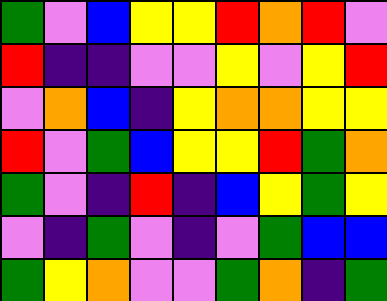[["green", "violet", "blue", "yellow", "yellow", "red", "orange", "red", "violet"], ["red", "indigo", "indigo", "violet", "violet", "yellow", "violet", "yellow", "red"], ["violet", "orange", "blue", "indigo", "yellow", "orange", "orange", "yellow", "yellow"], ["red", "violet", "green", "blue", "yellow", "yellow", "red", "green", "orange"], ["green", "violet", "indigo", "red", "indigo", "blue", "yellow", "green", "yellow"], ["violet", "indigo", "green", "violet", "indigo", "violet", "green", "blue", "blue"], ["green", "yellow", "orange", "violet", "violet", "green", "orange", "indigo", "green"]]